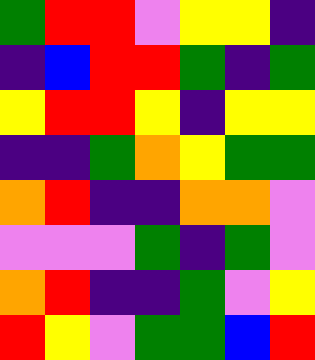[["green", "red", "red", "violet", "yellow", "yellow", "indigo"], ["indigo", "blue", "red", "red", "green", "indigo", "green"], ["yellow", "red", "red", "yellow", "indigo", "yellow", "yellow"], ["indigo", "indigo", "green", "orange", "yellow", "green", "green"], ["orange", "red", "indigo", "indigo", "orange", "orange", "violet"], ["violet", "violet", "violet", "green", "indigo", "green", "violet"], ["orange", "red", "indigo", "indigo", "green", "violet", "yellow"], ["red", "yellow", "violet", "green", "green", "blue", "red"]]